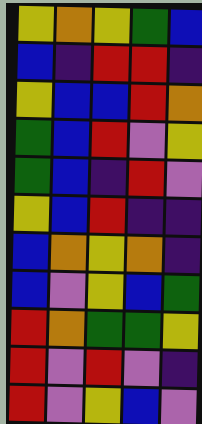[["yellow", "orange", "yellow", "green", "blue"], ["blue", "indigo", "red", "red", "indigo"], ["yellow", "blue", "blue", "red", "orange"], ["green", "blue", "red", "violet", "yellow"], ["green", "blue", "indigo", "red", "violet"], ["yellow", "blue", "red", "indigo", "indigo"], ["blue", "orange", "yellow", "orange", "indigo"], ["blue", "violet", "yellow", "blue", "green"], ["red", "orange", "green", "green", "yellow"], ["red", "violet", "red", "violet", "indigo"], ["red", "violet", "yellow", "blue", "violet"]]